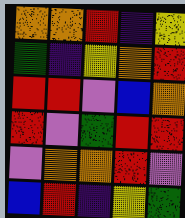[["orange", "orange", "red", "indigo", "yellow"], ["green", "indigo", "yellow", "orange", "red"], ["red", "red", "violet", "blue", "orange"], ["red", "violet", "green", "red", "red"], ["violet", "orange", "orange", "red", "violet"], ["blue", "red", "indigo", "yellow", "green"]]